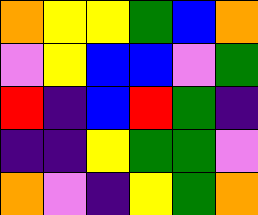[["orange", "yellow", "yellow", "green", "blue", "orange"], ["violet", "yellow", "blue", "blue", "violet", "green"], ["red", "indigo", "blue", "red", "green", "indigo"], ["indigo", "indigo", "yellow", "green", "green", "violet"], ["orange", "violet", "indigo", "yellow", "green", "orange"]]